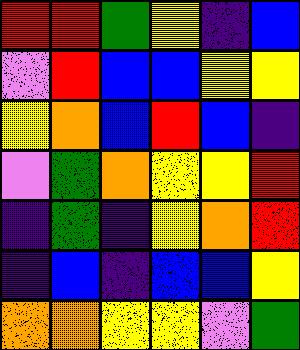[["red", "red", "green", "yellow", "indigo", "blue"], ["violet", "red", "blue", "blue", "yellow", "yellow"], ["yellow", "orange", "blue", "red", "blue", "indigo"], ["violet", "green", "orange", "yellow", "yellow", "red"], ["indigo", "green", "indigo", "yellow", "orange", "red"], ["indigo", "blue", "indigo", "blue", "blue", "yellow"], ["orange", "orange", "yellow", "yellow", "violet", "green"]]